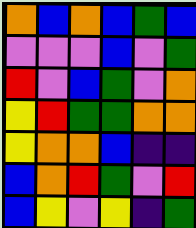[["orange", "blue", "orange", "blue", "green", "blue"], ["violet", "violet", "violet", "blue", "violet", "green"], ["red", "violet", "blue", "green", "violet", "orange"], ["yellow", "red", "green", "green", "orange", "orange"], ["yellow", "orange", "orange", "blue", "indigo", "indigo"], ["blue", "orange", "red", "green", "violet", "red"], ["blue", "yellow", "violet", "yellow", "indigo", "green"]]